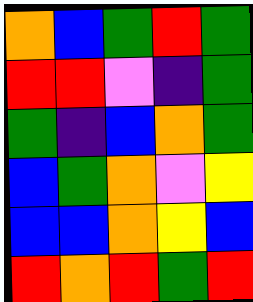[["orange", "blue", "green", "red", "green"], ["red", "red", "violet", "indigo", "green"], ["green", "indigo", "blue", "orange", "green"], ["blue", "green", "orange", "violet", "yellow"], ["blue", "blue", "orange", "yellow", "blue"], ["red", "orange", "red", "green", "red"]]